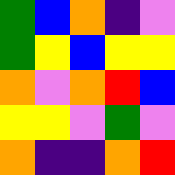[["green", "blue", "orange", "indigo", "violet"], ["green", "yellow", "blue", "yellow", "yellow"], ["orange", "violet", "orange", "red", "blue"], ["yellow", "yellow", "violet", "green", "violet"], ["orange", "indigo", "indigo", "orange", "red"]]